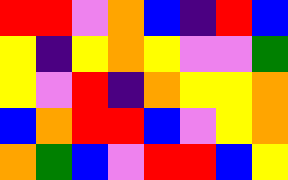[["red", "red", "violet", "orange", "blue", "indigo", "red", "blue"], ["yellow", "indigo", "yellow", "orange", "yellow", "violet", "violet", "green"], ["yellow", "violet", "red", "indigo", "orange", "yellow", "yellow", "orange"], ["blue", "orange", "red", "red", "blue", "violet", "yellow", "orange"], ["orange", "green", "blue", "violet", "red", "red", "blue", "yellow"]]